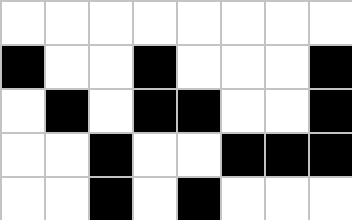[["white", "white", "white", "white", "white", "white", "white", "white"], ["black", "white", "white", "black", "white", "white", "white", "black"], ["white", "black", "white", "black", "black", "white", "white", "black"], ["white", "white", "black", "white", "white", "black", "black", "black"], ["white", "white", "black", "white", "black", "white", "white", "white"]]